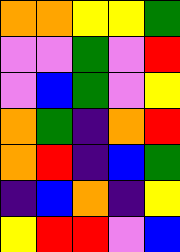[["orange", "orange", "yellow", "yellow", "green"], ["violet", "violet", "green", "violet", "red"], ["violet", "blue", "green", "violet", "yellow"], ["orange", "green", "indigo", "orange", "red"], ["orange", "red", "indigo", "blue", "green"], ["indigo", "blue", "orange", "indigo", "yellow"], ["yellow", "red", "red", "violet", "blue"]]